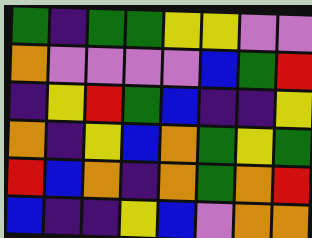[["green", "indigo", "green", "green", "yellow", "yellow", "violet", "violet"], ["orange", "violet", "violet", "violet", "violet", "blue", "green", "red"], ["indigo", "yellow", "red", "green", "blue", "indigo", "indigo", "yellow"], ["orange", "indigo", "yellow", "blue", "orange", "green", "yellow", "green"], ["red", "blue", "orange", "indigo", "orange", "green", "orange", "red"], ["blue", "indigo", "indigo", "yellow", "blue", "violet", "orange", "orange"]]